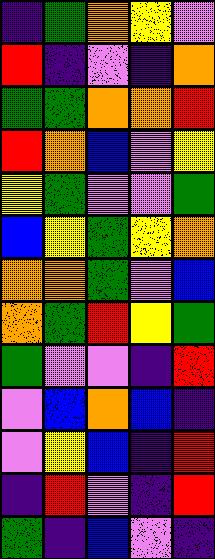[["indigo", "green", "orange", "yellow", "violet"], ["red", "indigo", "violet", "indigo", "orange"], ["green", "green", "orange", "orange", "red"], ["red", "orange", "blue", "violet", "yellow"], ["yellow", "green", "violet", "violet", "green"], ["blue", "yellow", "green", "yellow", "orange"], ["orange", "orange", "green", "violet", "blue"], ["orange", "green", "red", "yellow", "green"], ["green", "violet", "violet", "indigo", "red"], ["violet", "blue", "orange", "blue", "indigo"], ["violet", "yellow", "blue", "indigo", "red"], ["indigo", "red", "violet", "indigo", "red"], ["green", "indigo", "blue", "violet", "indigo"]]